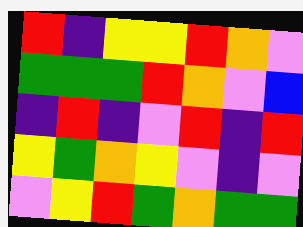[["red", "indigo", "yellow", "yellow", "red", "orange", "violet"], ["green", "green", "green", "red", "orange", "violet", "blue"], ["indigo", "red", "indigo", "violet", "red", "indigo", "red"], ["yellow", "green", "orange", "yellow", "violet", "indigo", "violet"], ["violet", "yellow", "red", "green", "orange", "green", "green"]]